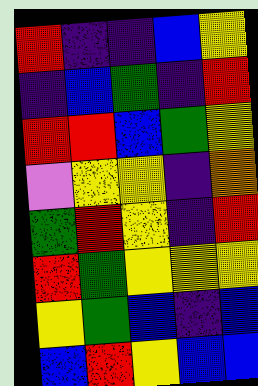[["red", "indigo", "indigo", "blue", "yellow"], ["indigo", "blue", "green", "indigo", "red"], ["red", "red", "blue", "green", "yellow"], ["violet", "yellow", "yellow", "indigo", "orange"], ["green", "red", "yellow", "indigo", "red"], ["red", "green", "yellow", "yellow", "yellow"], ["yellow", "green", "blue", "indigo", "blue"], ["blue", "red", "yellow", "blue", "blue"]]